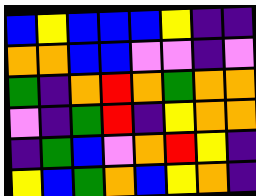[["blue", "yellow", "blue", "blue", "blue", "yellow", "indigo", "indigo"], ["orange", "orange", "blue", "blue", "violet", "violet", "indigo", "violet"], ["green", "indigo", "orange", "red", "orange", "green", "orange", "orange"], ["violet", "indigo", "green", "red", "indigo", "yellow", "orange", "orange"], ["indigo", "green", "blue", "violet", "orange", "red", "yellow", "indigo"], ["yellow", "blue", "green", "orange", "blue", "yellow", "orange", "indigo"]]